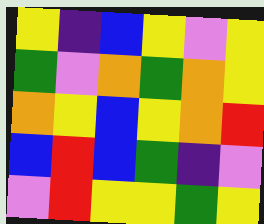[["yellow", "indigo", "blue", "yellow", "violet", "yellow"], ["green", "violet", "orange", "green", "orange", "yellow"], ["orange", "yellow", "blue", "yellow", "orange", "red"], ["blue", "red", "blue", "green", "indigo", "violet"], ["violet", "red", "yellow", "yellow", "green", "yellow"]]